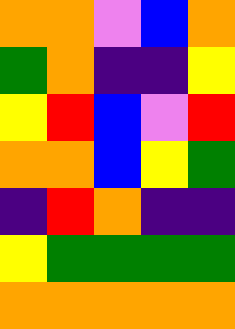[["orange", "orange", "violet", "blue", "orange"], ["green", "orange", "indigo", "indigo", "yellow"], ["yellow", "red", "blue", "violet", "red"], ["orange", "orange", "blue", "yellow", "green"], ["indigo", "red", "orange", "indigo", "indigo"], ["yellow", "green", "green", "green", "green"], ["orange", "orange", "orange", "orange", "orange"]]